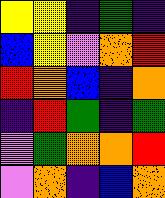[["yellow", "yellow", "indigo", "green", "indigo"], ["blue", "yellow", "violet", "orange", "red"], ["red", "orange", "blue", "indigo", "orange"], ["indigo", "red", "green", "indigo", "green"], ["violet", "green", "orange", "orange", "red"], ["violet", "orange", "indigo", "blue", "orange"]]